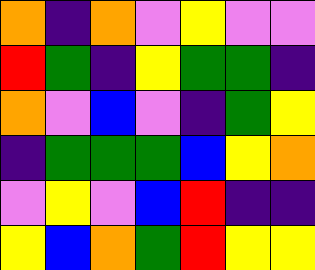[["orange", "indigo", "orange", "violet", "yellow", "violet", "violet"], ["red", "green", "indigo", "yellow", "green", "green", "indigo"], ["orange", "violet", "blue", "violet", "indigo", "green", "yellow"], ["indigo", "green", "green", "green", "blue", "yellow", "orange"], ["violet", "yellow", "violet", "blue", "red", "indigo", "indigo"], ["yellow", "blue", "orange", "green", "red", "yellow", "yellow"]]